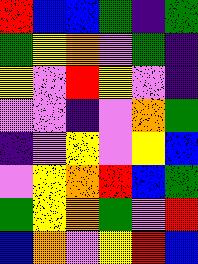[["red", "blue", "blue", "green", "indigo", "green"], ["green", "yellow", "orange", "violet", "green", "indigo"], ["yellow", "violet", "red", "yellow", "violet", "indigo"], ["violet", "violet", "indigo", "violet", "orange", "green"], ["indigo", "violet", "yellow", "violet", "yellow", "blue"], ["violet", "yellow", "orange", "red", "blue", "green"], ["green", "yellow", "orange", "green", "violet", "red"], ["blue", "orange", "violet", "yellow", "red", "blue"]]